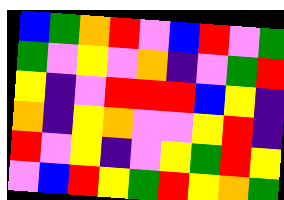[["blue", "green", "orange", "red", "violet", "blue", "red", "violet", "green"], ["green", "violet", "yellow", "violet", "orange", "indigo", "violet", "green", "red"], ["yellow", "indigo", "violet", "red", "red", "red", "blue", "yellow", "indigo"], ["orange", "indigo", "yellow", "orange", "violet", "violet", "yellow", "red", "indigo"], ["red", "violet", "yellow", "indigo", "violet", "yellow", "green", "red", "yellow"], ["violet", "blue", "red", "yellow", "green", "red", "yellow", "orange", "green"]]